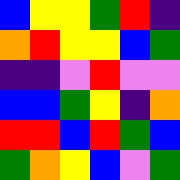[["blue", "yellow", "yellow", "green", "red", "indigo"], ["orange", "red", "yellow", "yellow", "blue", "green"], ["indigo", "indigo", "violet", "red", "violet", "violet"], ["blue", "blue", "green", "yellow", "indigo", "orange"], ["red", "red", "blue", "red", "green", "blue"], ["green", "orange", "yellow", "blue", "violet", "green"]]